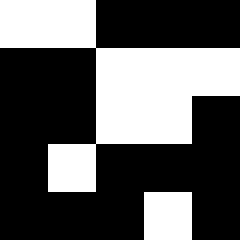[["white", "white", "black", "black", "black"], ["black", "black", "white", "white", "white"], ["black", "black", "white", "white", "black"], ["black", "white", "black", "black", "black"], ["black", "black", "black", "white", "black"]]